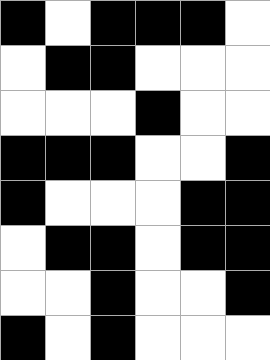[["black", "white", "black", "black", "black", "white"], ["white", "black", "black", "white", "white", "white"], ["white", "white", "white", "black", "white", "white"], ["black", "black", "black", "white", "white", "black"], ["black", "white", "white", "white", "black", "black"], ["white", "black", "black", "white", "black", "black"], ["white", "white", "black", "white", "white", "black"], ["black", "white", "black", "white", "white", "white"]]